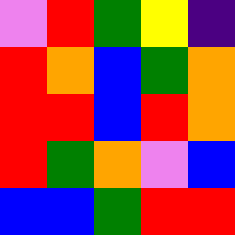[["violet", "red", "green", "yellow", "indigo"], ["red", "orange", "blue", "green", "orange"], ["red", "red", "blue", "red", "orange"], ["red", "green", "orange", "violet", "blue"], ["blue", "blue", "green", "red", "red"]]